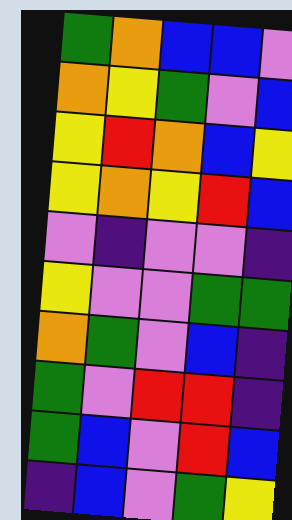[["green", "orange", "blue", "blue", "violet"], ["orange", "yellow", "green", "violet", "blue"], ["yellow", "red", "orange", "blue", "yellow"], ["yellow", "orange", "yellow", "red", "blue"], ["violet", "indigo", "violet", "violet", "indigo"], ["yellow", "violet", "violet", "green", "green"], ["orange", "green", "violet", "blue", "indigo"], ["green", "violet", "red", "red", "indigo"], ["green", "blue", "violet", "red", "blue"], ["indigo", "blue", "violet", "green", "yellow"]]